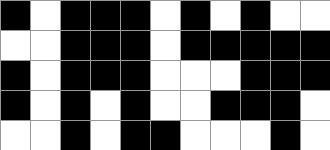[["black", "white", "black", "black", "black", "white", "black", "white", "black", "white", "white"], ["white", "white", "black", "black", "black", "white", "black", "black", "black", "black", "black"], ["black", "white", "black", "black", "black", "white", "white", "white", "black", "black", "black"], ["black", "white", "black", "white", "black", "white", "white", "black", "black", "black", "white"], ["white", "white", "black", "white", "black", "black", "white", "white", "white", "black", "white"]]